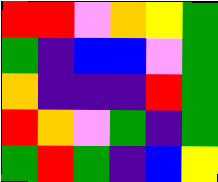[["red", "red", "violet", "orange", "yellow", "green"], ["green", "indigo", "blue", "blue", "violet", "green"], ["orange", "indigo", "indigo", "indigo", "red", "green"], ["red", "orange", "violet", "green", "indigo", "green"], ["green", "red", "green", "indigo", "blue", "yellow"]]